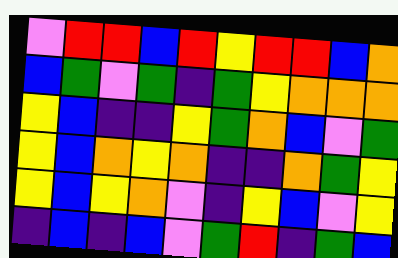[["violet", "red", "red", "blue", "red", "yellow", "red", "red", "blue", "orange"], ["blue", "green", "violet", "green", "indigo", "green", "yellow", "orange", "orange", "orange"], ["yellow", "blue", "indigo", "indigo", "yellow", "green", "orange", "blue", "violet", "green"], ["yellow", "blue", "orange", "yellow", "orange", "indigo", "indigo", "orange", "green", "yellow"], ["yellow", "blue", "yellow", "orange", "violet", "indigo", "yellow", "blue", "violet", "yellow"], ["indigo", "blue", "indigo", "blue", "violet", "green", "red", "indigo", "green", "blue"]]